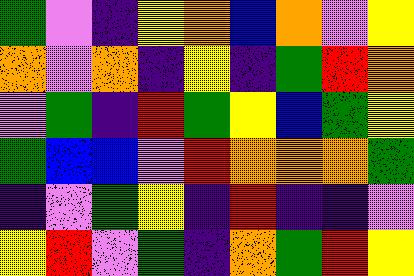[["green", "violet", "indigo", "yellow", "orange", "blue", "orange", "violet", "yellow"], ["orange", "violet", "orange", "indigo", "yellow", "indigo", "green", "red", "orange"], ["violet", "green", "indigo", "red", "green", "yellow", "blue", "green", "yellow"], ["green", "blue", "blue", "violet", "red", "orange", "orange", "orange", "green"], ["indigo", "violet", "green", "yellow", "indigo", "red", "indigo", "indigo", "violet"], ["yellow", "red", "violet", "green", "indigo", "orange", "green", "red", "yellow"]]